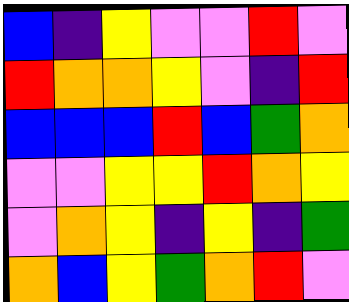[["blue", "indigo", "yellow", "violet", "violet", "red", "violet"], ["red", "orange", "orange", "yellow", "violet", "indigo", "red"], ["blue", "blue", "blue", "red", "blue", "green", "orange"], ["violet", "violet", "yellow", "yellow", "red", "orange", "yellow"], ["violet", "orange", "yellow", "indigo", "yellow", "indigo", "green"], ["orange", "blue", "yellow", "green", "orange", "red", "violet"]]